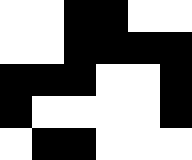[["white", "white", "black", "black", "white", "white"], ["white", "white", "black", "black", "black", "black"], ["black", "black", "black", "white", "white", "black"], ["black", "white", "white", "white", "white", "black"], ["white", "black", "black", "white", "white", "white"]]